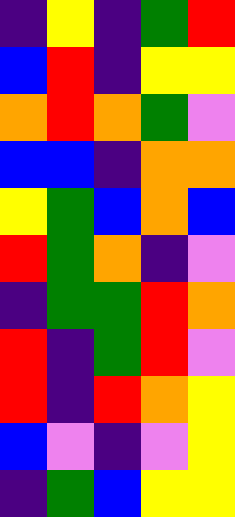[["indigo", "yellow", "indigo", "green", "red"], ["blue", "red", "indigo", "yellow", "yellow"], ["orange", "red", "orange", "green", "violet"], ["blue", "blue", "indigo", "orange", "orange"], ["yellow", "green", "blue", "orange", "blue"], ["red", "green", "orange", "indigo", "violet"], ["indigo", "green", "green", "red", "orange"], ["red", "indigo", "green", "red", "violet"], ["red", "indigo", "red", "orange", "yellow"], ["blue", "violet", "indigo", "violet", "yellow"], ["indigo", "green", "blue", "yellow", "yellow"]]